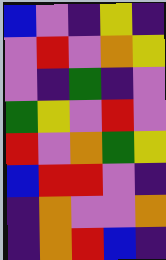[["blue", "violet", "indigo", "yellow", "indigo"], ["violet", "red", "violet", "orange", "yellow"], ["violet", "indigo", "green", "indigo", "violet"], ["green", "yellow", "violet", "red", "violet"], ["red", "violet", "orange", "green", "yellow"], ["blue", "red", "red", "violet", "indigo"], ["indigo", "orange", "violet", "violet", "orange"], ["indigo", "orange", "red", "blue", "indigo"]]